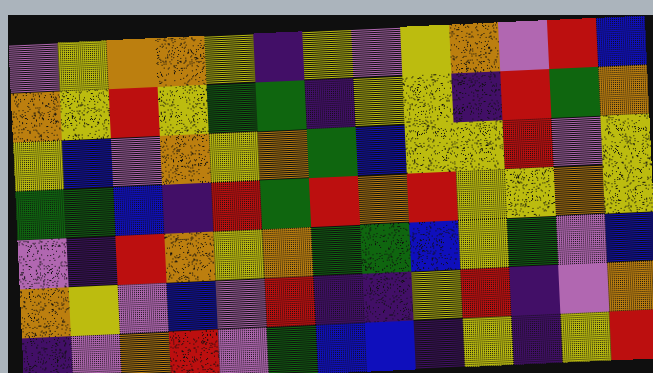[["violet", "yellow", "orange", "orange", "yellow", "indigo", "yellow", "violet", "yellow", "orange", "violet", "red", "blue"], ["orange", "yellow", "red", "yellow", "green", "green", "indigo", "yellow", "yellow", "indigo", "red", "green", "orange"], ["yellow", "blue", "violet", "orange", "yellow", "orange", "green", "blue", "yellow", "yellow", "red", "violet", "yellow"], ["green", "green", "blue", "indigo", "red", "green", "red", "orange", "red", "yellow", "yellow", "orange", "yellow"], ["violet", "indigo", "red", "orange", "yellow", "orange", "green", "green", "blue", "yellow", "green", "violet", "blue"], ["orange", "yellow", "violet", "blue", "violet", "red", "indigo", "indigo", "yellow", "red", "indigo", "violet", "orange"], ["indigo", "violet", "orange", "red", "violet", "green", "blue", "blue", "indigo", "yellow", "indigo", "yellow", "red"]]